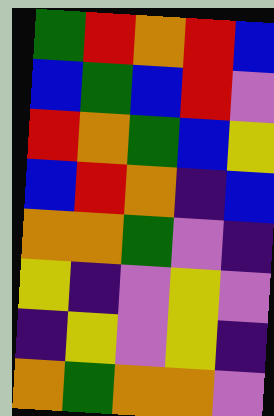[["green", "red", "orange", "red", "blue"], ["blue", "green", "blue", "red", "violet"], ["red", "orange", "green", "blue", "yellow"], ["blue", "red", "orange", "indigo", "blue"], ["orange", "orange", "green", "violet", "indigo"], ["yellow", "indigo", "violet", "yellow", "violet"], ["indigo", "yellow", "violet", "yellow", "indigo"], ["orange", "green", "orange", "orange", "violet"]]